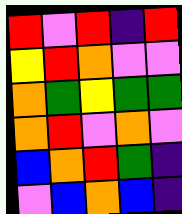[["red", "violet", "red", "indigo", "red"], ["yellow", "red", "orange", "violet", "violet"], ["orange", "green", "yellow", "green", "green"], ["orange", "red", "violet", "orange", "violet"], ["blue", "orange", "red", "green", "indigo"], ["violet", "blue", "orange", "blue", "indigo"]]